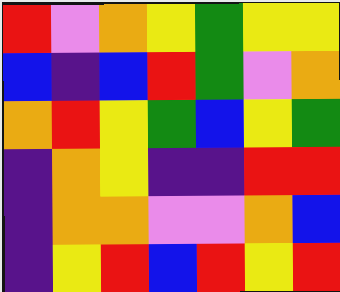[["red", "violet", "orange", "yellow", "green", "yellow", "yellow"], ["blue", "indigo", "blue", "red", "green", "violet", "orange"], ["orange", "red", "yellow", "green", "blue", "yellow", "green"], ["indigo", "orange", "yellow", "indigo", "indigo", "red", "red"], ["indigo", "orange", "orange", "violet", "violet", "orange", "blue"], ["indigo", "yellow", "red", "blue", "red", "yellow", "red"]]